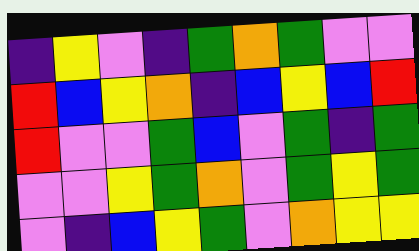[["indigo", "yellow", "violet", "indigo", "green", "orange", "green", "violet", "violet"], ["red", "blue", "yellow", "orange", "indigo", "blue", "yellow", "blue", "red"], ["red", "violet", "violet", "green", "blue", "violet", "green", "indigo", "green"], ["violet", "violet", "yellow", "green", "orange", "violet", "green", "yellow", "green"], ["violet", "indigo", "blue", "yellow", "green", "violet", "orange", "yellow", "yellow"]]